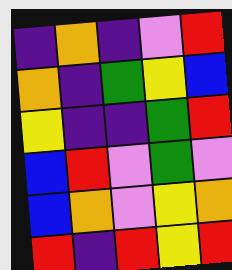[["indigo", "orange", "indigo", "violet", "red"], ["orange", "indigo", "green", "yellow", "blue"], ["yellow", "indigo", "indigo", "green", "red"], ["blue", "red", "violet", "green", "violet"], ["blue", "orange", "violet", "yellow", "orange"], ["red", "indigo", "red", "yellow", "red"]]